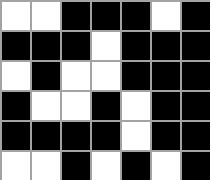[["white", "white", "black", "black", "black", "white", "black"], ["black", "black", "black", "white", "black", "black", "black"], ["white", "black", "white", "white", "black", "black", "black"], ["black", "white", "white", "black", "white", "black", "black"], ["black", "black", "black", "black", "white", "black", "black"], ["white", "white", "black", "white", "black", "white", "black"]]